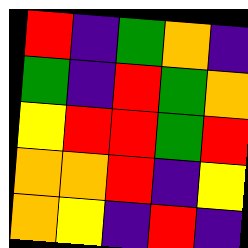[["red", "indigo", "green", "orange", "indigo"], ["green", "indigo", "red", "green", "orange"], ["yellow", "red", "red", "green", "red"], ["orange", "orange", "red", "indigo", "yellow"], ["orange", "yellow", "indigo", "red", "indigo"]]